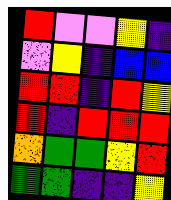[["red", "violet", "violet", "yellow", "indigo"], ["violet", "yellow", "indigo", "blue", "blue"], ["red", "red", "indigo", "red", "yellow"], ["red", "indigo", "red", "red", "red"], ["orange", "green", "green", "yellow", "red"], ["green", "green", "indigo", "indigo", "yellow"]]